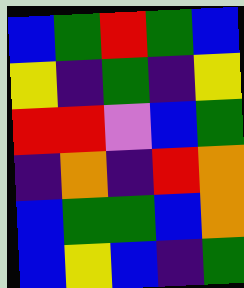[["blue", "green", "red", "green", "blue"], ["yellow", "indigo", "green", "indigo", "yellow"], ["red", "red", "violet", "blue", "green"], ["indigo", "orange", "indigo", "red", "orange"], ["blue", "green", "green", "blue", "orange"], ["blue", "yellow", "blue", "indigo", "green"]]